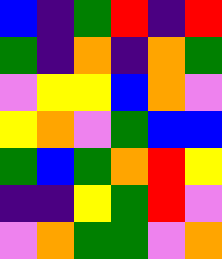[["blue", "indigo", "green", "red", "indigo", "red"], ["green", "indigo", "orange", "indigo", "orange", "green"], ["violet", "yellow", "yellow", "blue", "orange", "violet"], ["yellow", "orange", "violet", "green", "blue", "blue"], ["green", "blue", "green", "orange", "red", "yellow"], ["indigo", "indigo", "yellow", "green", "red", "violet"], ["violet", "orange", "green", "green", "violet", "orange"]]